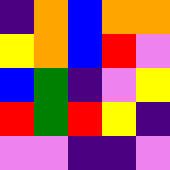[["indigo", "orange", "blue", "orange", "orange"], ["yellow", "orange", "blue", "red", "violet"], ["blue", "green", "indigo", "violet", "yellow"], ["red", "green", "red", "yellow", "indigo"], ["violet", "violet", "indigo", "indigo", "violet"]]